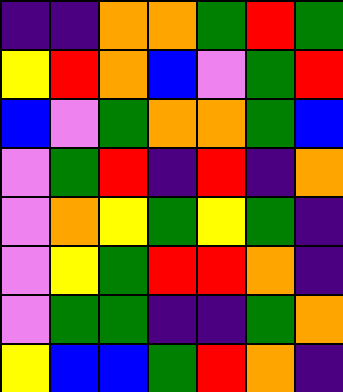[["indigo", "indigo", "orange", "orange", "green", "red", "green"], ["yellow", "red", "orange", "blue", "violet", "green", "red"], ["blue", "violet", "green", "orange", "orange", "green", "blue"], ["violet", "green", "red", "indigo", "red", "indigo", "orange"], ["violet", "orange", "yellow", "green", "yellow", "green", "indigo"], ["violet", "yellow", "green", "red", "red", "orange", "indigo"], ["violet", "green", "green", "indigo", "indigo", "green", "orange"], ["yellow", "blue", "blue", "green", "red", "orange", "indigo"]]